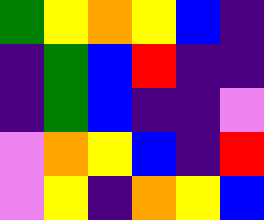[["green", "yellow", "orange", "yellow", "blue", "indigo"], ["indigo", "green", "blue", "red", "indigo", "indigo"], ["indigo", "green", "blue", "indigo", "indigo", "violet"], ["violet", "orange", "yellow", "blue", "indigo", "red"], ["violet", "yellow", "indigo", "orange", "yellow", "blue"]]